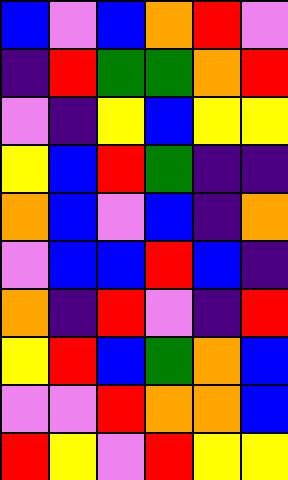[["blue", "violet", "blue", "orange", "red", "violet"], ["indigo", "red", "green", "green", "orange", "red"], ["violet", "indigo", "yellow", "blue", "yellow", "yellow"], ["yellow", "blue", "red", "green", "indigo", "indigo"], ["orange", "blue", "violet", "blue", "indigo", "orange"], ["violet", "blue", "blue", "red", "blue", "indigo"], ["orange", "indigo", "red", "violet", "indigo", "red"], ["yellow", "red", "blue", "green", "orange", "blue"], ["violet", "violet", "red", "orange", "orange", "blue"], ["red", "yellow", "violet", "red", "yellow", "yellow"]]